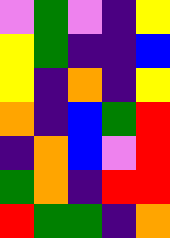[["violet", "green", "violet", "indigo", "yellow"], ["yellow", "green", "indigo", "indigo", "blue"], ["yellow", "indigo", "orange", "indigo", "yellow"], ["orange", "indigo", "blue", "green", "red"], ["indigo", "orange", "blue", "violet", "red"], ["green", "orange", "indigo", "red", "red"], ["red", "green", "green", "indigo", "orange"]]